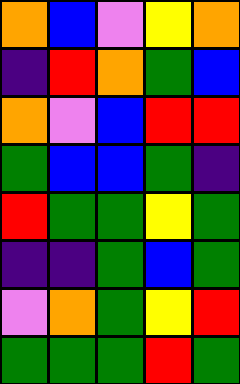[["orange", "blue", "violet", "yellow", "orange"], ["indigo", "red", "orange", "green", "blue"], ["orange", "violet", "blue", "red", "red"], ["green", "blue", "blue", "green", "indigo"], ["red", "green", "green", "yellow", "green"], ["indigo", "indigo", "green", "blue", "green"], ["violet", "orange", "green", "yellow", "red"], ["green", "green", "green", "red", "green"]]